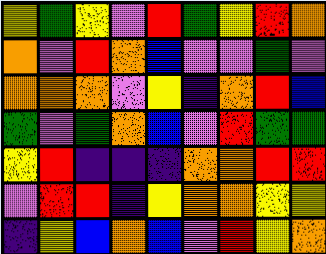[["yellow", "green", "yellow", "violet", "red", "green", "yellow", "red", "orange"], ["orange", "violet", "red", "orange", "blue", "violet", "violet", "green", "violet"], ["orange", "orange", "orange", "violet", "yellow", "indigo", "orange", "red", "blue"], ["green", "violet", "green", "orange", "blue", "violet", "red", "green", "green"], ["yellow", "red", "indigo", "indigo", "indigo", "orange", "orange", "red", "red"], ["violet", "red", "red", "indigo", "yellow", "orange", "orange", "yellow", "yellow"], ["indigo", "yellow", "blue", "orange", "blue", "violet", "red", "yellow", "orange"]]